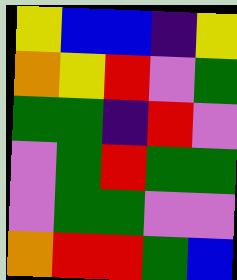[["yellow", "blue", "blue", "indigo", "yellow"], ["orange", "yellow", "red", "violet", "green"], ["green", "green", "indigo", "red", "violet"], ["violet", "green", "red", "green", "green"], ["violet", "green", "green", "violet", "violet"], ["orange", "red", "red", "green", "blue"]]